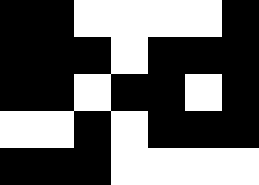[["black", "black", "white", "white", "white", "white", "black"], ["black", "black", "black", "white", "black", "black", "black"], ["black", "black", "white", "black", "black", "white", "black"], ["white", "white", "black", "white", "black", "black", "black"], ["black", "black", "black", "white", "white", "white", "white"]]